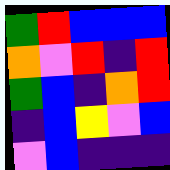[["green", "red", "blue", "blue", "blue"], ["orange", "violet", "red", "indigo", "red"], ["green", "blue", "indigo", "orange", "red"], ["indigo", "blue", "yellow", "violet", "blue"], ["violet", "blue", "indigo", "indigo", "indigo"]]